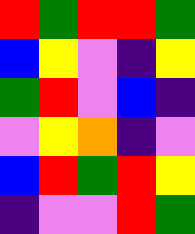[["red", "green", "red", "red", "green"], ["blue", "yellow", "violet", "indigo", "yellow"], ["green", "red", "violet", "blue", "indigo"], ["violet", "yellow", "orange", "indigo", "violet"], ["blue", "red", "green", "red", "yellow"], ["indigo", "violet", "violet", "red", "green"]]